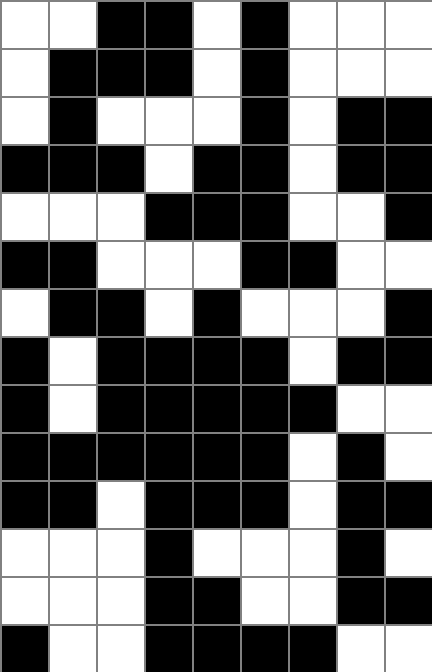[["white", "white", "black", "black", "white", "black", "white", "white", "white"], ["white", "black", "black", "black", "white", "black", "white", "white", "white"], ["white", "black", "white", "white", "white", "black", "white", "black", "black"], ["black", "black", "black", "white", "black", "black", "white", "black", "black"], ["white", "white", "white", "black", "black", "black", "white", "white", "black"], ["black", "black", "white", "white", "white", "black", "black", "white", "white"], ["white", "black", "black", "white", "black", "white", "white", "white", "black"], ["black", "white", "black", "black", "black", "black", "white", "black", "black"], ["black", "white", "black", "black", "black", "black", "black", "white", "white"], ["black", "black", "black", "black", "black", "black", "white", "black", "white"], ["black", "black", "white", "black", "black", "black", "white", "black", "black"], ["white", "white", "white", "black", "white", "white", "white", "black", "white"], ["white", "white", "white", "black", "black", "white", "white", "black", "black"], ["black", "white", "white", "black", "black", "black", "black", "white", "white"]]